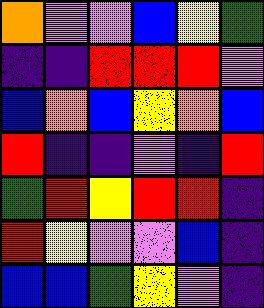[["orange", "violet", "violet", "blue", "yellow", "green"], ["indigo", "indigo", "red", "red", "red", "violet"], ["blue", "orange", "blue", "yellow", "orange", "blue"], ["red", "indigo", "indigo", "violet", "indigo", "red"], ["green", "red", "yellow", "red", "red", "indigo"], ["red", "yellow", "violet", "violet", "blue", "indigo"], ["blue", "blue", "green", "yellow", "violet", "indigo"]]